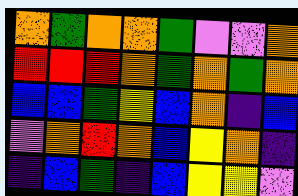[["orange", "green", "orange", "orange", "green", "violet", "violet", "orange"], ["red", "red", "red", "orange", "green", "orange", "green", "orange"], ["blue", "blue", "green", "yellow", "blue", "orange", "indigo", "blue"], ["violet", "orange", "red", "orange", "blue", "yellow", "orange", "indigo"], ["indigo", "blue", "green", "indigo", "blue", "yellow", "yellow", "violet"]]